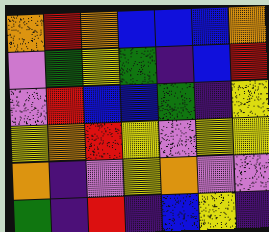[["orange", "red", "orange", "blue", "blue", "blue", "orange"], ["violet", "green", "yellow", "green", "indigo", "blue", "red"], ["violet", "red", "blue", "blue", "green", "indigo", "yellow"], ["yellow", "orange", "red", "yellow", "violet", "yellow", "yellow"], ["orange", "indigo", "violet", "yellow", "orange", "violet", "violet"], ["green", "indigo", "red", "indigo", "blue", "yellow", "indigo"]]